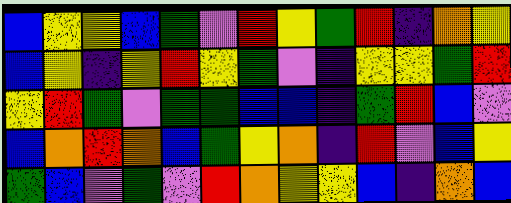[["blue", "yellow", "yellow", "blue", "green", "violet", "red", "yellow", "green", "red", "indigo", "orange", "yellow"], ["blue", "yellow", "indigo", "yellow", "red", "yellow", "green", "violet", "indigo", "yellow", "yellow", "green", "red"], ["yellow", "red", "green", "violet", "green", "green", "blue", "blue", "indigo", "green", "red", "blue", "violet"], ["blue", "orange", "red", "orange", "blue", "green", "yellow", "orange", "indigo", "red", "violet", "blue", "yellow"], ["green", "blue", "violet", "green", "violet", "red", "orange", "yellow", "yellow", "blue", "indigo", "orange", "blue"]]